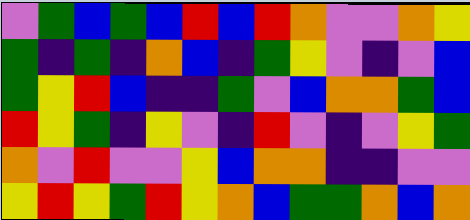[["violet", "green", "blue", "green", "blue", "red", "blue", "red", "orange", "violet", "violet", "orange", "yellow"], ["green", "indigo", "green", "indigo", "orange", "blue", "indigo", "green", "yellow", "violet", "indigo", "violet", "blue"], ["green", "yellow", "red", "blue", "indigo", "indigo", "green", "violet", "blue", "orange", "orange", "green", "blue"], ["red", "yellow", "green", "indigo", "yellow", "violet", "indigo", "red", "violet", "indigo", "violet", "yellow", "green"], ["orange", "violet", "red", "violet", "violet", "yellow", "blue", "orange", "orange", "indigo", "indigo", "violet", "violet"], ["yellow", "red", "yellow", "green", "red", "yellow", "orange", "blue", "green", "green", "orange", "blue", "orange"]]